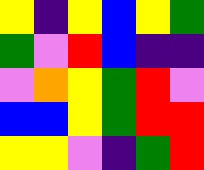[["yellow", "indigo", "yellow", "blue", "yellow", "green"], ["green", "violet", "red", "blue", "indigo", "indigo"], ["violet", "orange", "yellow", "green", "red", "violet"], ["blue", "blue", "yellow", "green", "red", "red"], ["yellow", "yellow", "violet", "indigo", "green", "red"]]